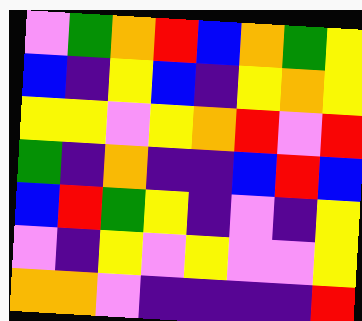[["violet", "green", "orange", "red", "blue", "orange", "green", "yellow"], ["blue", "indigo", "yellow", "blue", "indigo", "yellow", "orange", "yellow"], ["yellow", "yellow", "violet", "yellow", "orange", "red", "violet", "red"], ["green", "indigo", "orange", "indigo", "indigo", "blue", "red", "blue"], ["blue", "red", "green", "yellow", "indigo", "violet", "indigo", "yellow"], ["violet", "indigo", "yellow", "violet", "yellow", "violet", "violet", "yellow"], ["orange", "orange", "violet", "indigo", "indigo", "indigo", "indigo", "red"]]